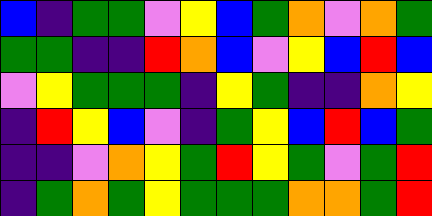[["blue", "indigo", "green", "green", "violet", "yellow", "blue", "green", "orange", "violet", "orange", "green"], ["green", "green", "indigo", "indigo", "red", "orange", "blue", "violet", "yellow", "blue", "red", "blue"], ["violet", "yellow", "green", "green", "green", "indigo", "yellow", "green", "indigo", "indigo", "orange", "yellow"], ["indigo", "red", "yellow", "blue", "violet", "indigo", "green", "yellow", "blue", "red", "blue", "green"], ["indigo", "indigo", "violet", "orange", "yellow", "green", "red", "yellow", "green", "violet", "green", "red"], ["indigo", "green", "orange", "green", "yellow", "green", "green", "green", "orange", "orange", "green", "red"]]